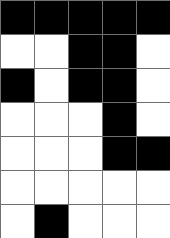[["black", "black", "black", "black", "black"], ["white", "white", "black", "black", "white"], ["black", "white", "black", "black", "white"], ["white", "white", "white", "black", "white"], ["white", "white", "white", "black", "black"], ["white", "white", "white", "white", "white"], ["white", "black", "white", "white", "white"]]